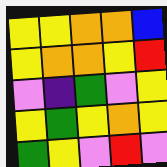[["yellow", "yellow", "orange", "orange", "blue"], ["yellow", "orange", "orange", "yellow", "red"], ["violet", "indigo", "green", "violet", "yellow"], ["yellow", "green", "yellow", "orange", "yellow"], ["green", "yellow", "violet", "red", "violet"]]